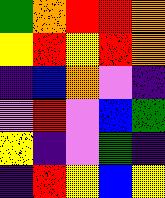[["green", "orange", "red", "red", "orange"], ["yellow", "red", "yellow", "red", "orange"], ["indigo", "blue", "orange", "violet", "indigo"], ["violet", "red", "violet", "blue", "green"], ["yellow", "indigo", "violet", "green", "indigo"], ["indigo", "red", "yellow", "blue", "yellow"]]